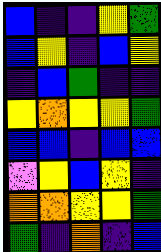[["blue", "indigo", "indigo", "yellow", "green"], ["blue", "yellow", "indigo", "blue", "yellow"], ["indigo", "blue", "green", "indigo", "indigo"], ["yellow", "orange", "yellow", "yellow", "green"], ["blue", "blue", "indigo", "blue", "blue"], ["violet", "yellow", "blue", "yellow", "indigo"], ["orange", "orange", "yellow", "yellow", "green"], ["green", "indigo", "orange", "indigo", "blue"]]